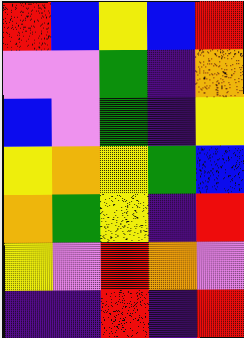[["red", "blue", "yellow", "blue", "red"], ["violet", "violet", "green", "indigo", "orange"], ["blue", "violet", "green", "indigo", "yellow"], ["yellow", "orange", "yellow", "green", "blue"], ["orange", "green", "yellow", "indigo", "red"], ["yellow", "violet", "red", "orange", "violet"], ["indigo", "indigo", "red", "indigo", "red"]]